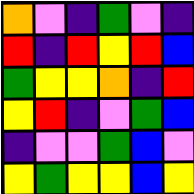[["orange", "violet", "indigo", "green", "violet", "indigo"], ["red", "indigo", "red", "yellow", "red", "blue"], ["green", "yellow", "yellow", "orange", "indigo", "red"], ["yellow", "red", "indigo", "violet", "green", "blue"], ["indigo", "violet", "violet", "green", "blue", "violet"], ["yellow", "green", "yellow", "yellow", "blue", "yellow"]]